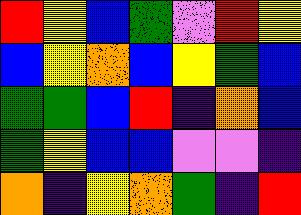[["red", "yellow", "blue", "green", "violet", "red", "yellow"], ["blue", "yellow", "orange", "blue", "yellow", "green", "blue"], ["green", "green", "blue", "red", "indigo", "orange", "blue"], ["green", "yellow", "blue", "blue", "violet", "violet", "indigo"], ["orange", "indigo", "yellow", "orange", "green", "indigo", "red"]]